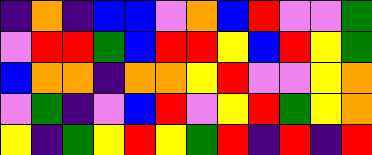[["indigo", "orange", "indigo", "blue", "blue", "violet", "orange", "blue", "red", "violet", "violet", "green"], ["violet", "red", "red", "green", "blue", "red", "red", "yellow", "blue", "red", "yellow", "green"], ["blue", "orange", "orange", "indigo", "orange", "orange", "yellow", "red", "violet", "violet", "yellow", "orange"], ["violet", "green", "indigo", "violet", "blue", "red", "violet", "yellow", "red", "green", "yellow", "orange"], ["yellow", "indigo", "green", "yellow", "red", "yellow", "green", "red", "indigo", "red", "indigo", "red"]]